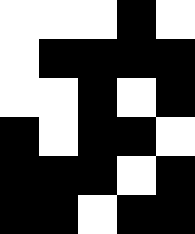[["white", "white", "white", "black", "white"], ["white", "black", "black", "black", "black"], ["white", "white", "black", "white", "black"], ["black", "white", "black", "black", "white"], ["black", "black", "black", "white", "black"], ["black", "black", "white", "black", "black"]]